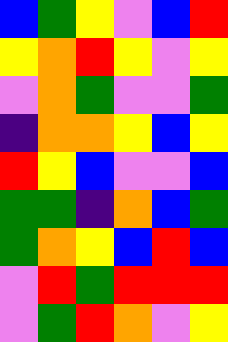[["blue", "green", "yellow", "violet", "blue", "red"], ["yellow", "orange", "red", "yellow", "violet", "yellow"], ["violet", "orange", "green", "violet", "violet", "green"], ["indigo", "orange", "orange", "yellow", "blue", "yellow"], ["red", "yellow", "blue", "violet", "violet", "blue"], ["green", "green", "indigo", "orange", "blue", "green"], ["green", "orange", "yellow", "blue", "red", "blue"], ["violet", "red", "green", "red", "red", "red"], ["violet", "green", "red", "orange", "violet", "yellow"]]